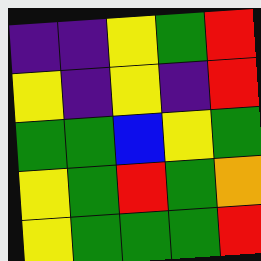[["indigo", "indigo", "yellow", "green", "red"], ["yellow", "indigo", "yellow", "indigo", "red"], ["green", "green", "blue", "yellow", "green"], ["yellow", "green", "red", "green", "orange"], ["yellow", "green", "green", "green", "red"]]